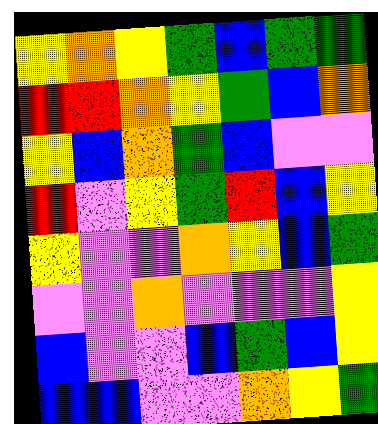[["yellow", "orange", "yellow", "green", "blue", "green", "green"], ["red", "red", "orange", "yellow", "green", "blue", "orange"], ["yellow", "blue", "orange", "green", "blue", "violet", "violet"], ["red", "violet", "yellow", "green", "red", "blue", "yellow"], ["yellow", "violet", "violet", "orange", "yellow", "blue", "green"], ["violet", "violet", "orange", "violet", "violet", "violet", "yellow"], ["blue", "violet", "violet", "blue", "green", "blue", "yellow"], ["blue", "blue", "violet", "violet", "orange", "yellow", "green"]]